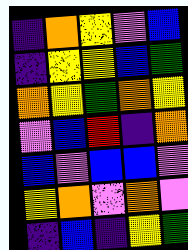[["indigo", "orange", "yellow", "violet", "blue"], ["indigo", "yellow", "yellow", "blue", "green"], ["orange", "yellow", "green", "orange", "yellow"], ["violet", "blue", "red", "indigo", "orange"], ["blue", "violet", "blue", "blue", "violet"], ["yellow", "orange", "violet", "orange", "violet"], ["indigo", "blue", "indigo", "yellow", "green"]]